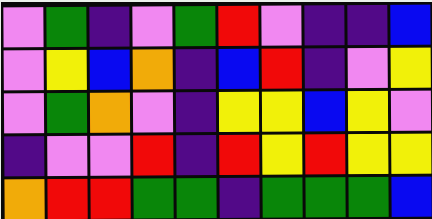[["violet", "green", "indigo", "violet", "green", "red", "violet", "indigo", "indigo", "blue"], ["violet", "yellow", "blue", "orange", "indigo", "blue", "red", "indigo", "violet", "yellow"], ["violet", "green", "orange", "violet", "indigo", "yellow", "yellow", "blue", "yellow", "violet"], ["indigo", "violet", "violet", "red", "indigo", "red", "yellow", "red", "yellow", "yellow"], ["orange", "red", "red", "green", "green", "indigo", "green", "green", "green", "blue"]]